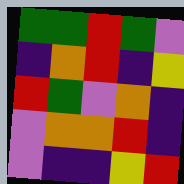[["green", "green", "red", "green", "violet"], ["indigo", "orange", "red", "indigo", "yellow"], ["red", "green", "violet", "orange", "indigo"], ["violet", "orange", "orange", "red", "indigo"], ["violet", "indigo", "indigo", "yellow", "red"]]